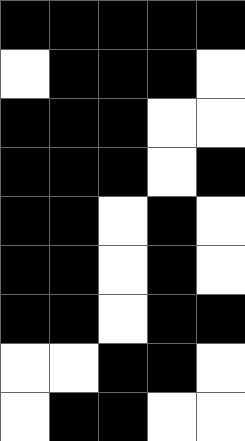[["black", "black", "black", "black", "black"], ["white", "black", "black", "black", "white"], ["black", "black", "black", "white", "white"], ["black", "black", "black", "white", "black"], ["black", "black", "white", "black", "white"], ["black", "black", "white", "black", "white"], ["black", "black", "white", "black", "black"], ["white", "white", "black", "black", "white"], ["white", "black", "black", "white", "white"]]